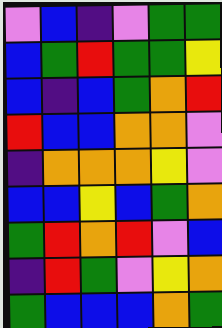[["violet", "blue", "indigo", "violet", "green", "green"], ["blue", "green", "red", "green", "green", "yellow"], ["blue", "indigo", "blue", "green", "orange", "red"], ["red", "blue", "blue", "orange", "orange", "violet"], ["indigo", "orange", "orange", "orange", "yellow", "violet"], ["blue", "blue", "yellow", "blue", "green", "orange"], ["green", "red", "orange", "red", "violet", "blue"], ["indigo", "red", "green", "violet", "yellow", "orange"], ["green", "blue", "blue", "blue", "orange", "green"]]